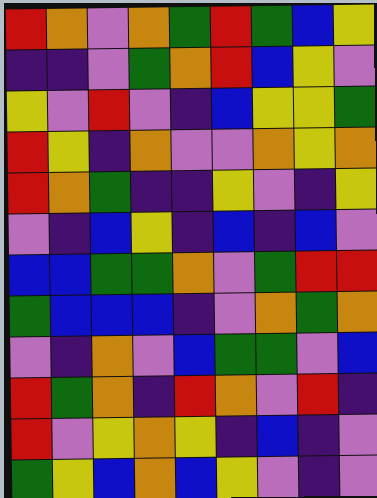[["red", "orange", "violet", "orange", "green", "red", "green", "blue", "yellow"], ["indigo", "indigo", "violet", "green", "orange", "red", "blue", "yellow", "violet"], ["yellow", "violet", "red", "violet", "indigo", "blue", "yellow", "yellow", "green"], ["red", "yellow", "indigo", "orange", "violet", "violet", "orange", "yellow", "orange"], ["red", "orange", "green", "indigo", "indigo", "yellow", "violet", "indigo", "yellow"], ["violet", "indigo", "blue", "yellow", "indigo", "blue", "indigo", "blue", "violet"], ["blue", "blue", "green", "green", "orange", "violet", "green", "red", "red"], ["green", "blue", "blue", "blue", "indigo", "violet", "orange", "green", "orange"], ["violet", "indigo", "orange", "violet", "blue", "green", "green", "violet", "blue"], ["red", "green", "orange", "indigo", "red", "orange", "violet", "red", "indigo"], ["red", "violet", "yellow", "orange", "yellow", "indigo", "blue", "indigo", "violet"], ["green", "yellow", "blue", "orange", "blue", "yellow", "violet", "indigo", "violet"]]